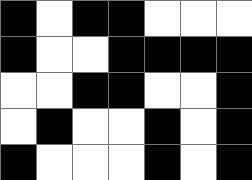[["black", "white", "black", "black", "white", "white", "white"], ["black", "white", "white", "black", "black", "black", "black"], ["white", "white", "black", "black", "white", "white", "black"], ["white", "black", "white", "white", "black", "white", "black"], ["black", "white", "white", "white", "black", "white", "black"]]